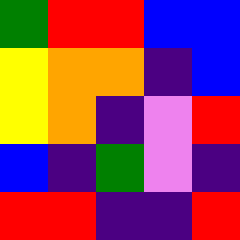[["green", "red", "red", "blue", "blue"], ["yellow", "orange", "orange", "indigo", "blue"], ["yellow", "orange", "indigo", "violet", "red"], ["blue", "indigo", "green", "violet", "indigo"], ["red", "red", "indigo", "indigo", "red"]]